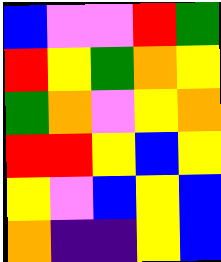[["blue", "violet", "violet", "red", "green"], ["red", "yellow", "green", "orange", "yellow"], ["green", "orange", "violet", "yellow", "orange"], ["red", "red", "yellow", "blue", "yellow"], ["yellow", "violet", "blue", "yellow", "blue"], ["orange", "indigo", "indigo", "yellow", "blue"]]